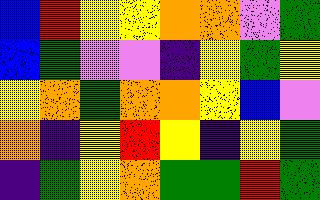[["blue", "red", "yellow", "yellow", "orange", "orange", "violet", "green"], ["blue", "green", "violet", "violet", "indigo", "yellow", "green", "yellow"], ["yellow", "orange", "green", "orange", "orange", "yellow", "blue", "violet"], ["orange", "indigo", "yellow", "red", "yellow", "indigo", "yellow", "green"], ["indigo", "green", "yellow", "orange", "green", "green", "red", "green"]]